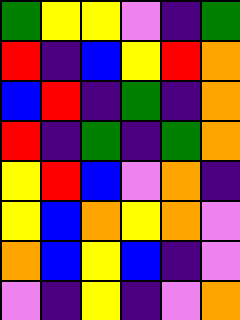[["green", "yellow", "yellow", "violet", "indigo", "green"], ["red", "indigo", "blue", "yellow", "red", "orange"], ["blue", "red", "indigo", "green", "indigo", "orange"], ["red", "indigo", "green", "indigo", "green", "orange"], ["yellow", "red", "blue", "violet", "orange", "indigo"], ["yellow", "blue", "orange", "yellow", "orange", "violet"], ["orange", "blue", "yellow", "blue", "indigo", "violet"], ["violet", "indigo", "yellow", "indigo", "violet", "orange"]]